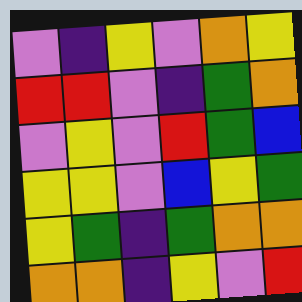[["violet", "indigo", "yellow", "violet", "orange", "yellow"], ["red", "red", "violet", "indigo", "green", "orange"], ["violet", "yellow", "violet", "red", "green", "blue"], ["yellow", "yellow", "violet", "blue", "yellow", "green"], ["yellow", "green", "indigo", "green", "orange", "orange"], ["orange", "orange", "indigo", "yellow", "violet", "red"]]